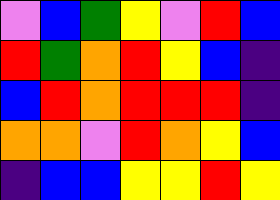[["violet", "blue", "green", "yellow", "violet", "red", "blue"], ["red", "green", "orange", "red", "yellow", "blue", "indigo"], ["blue", "red", "orange", "red", "red", "red", "indigo"], ["orange", "orange", "violet", "red", "orange", "yellow", "blue"], ["indigo", "blue", "blue", "yellow", "yellow", "red", "yellow"]]